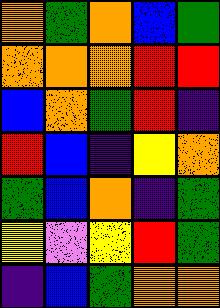[["orange", "green", "orange", "blue", "green"], ["orange", "orange", "orange", "red", "red"], ["blue", "orange", "green", "red", "indigo"], ["red", "blue", "indigo", "yellow", "orange"], ["green", "blue", "orange", "indigo", "green"], ["yellow", "violet", "yellow", "red", "green"], ["indigo", "blue", "green", "orange", "orange"]]